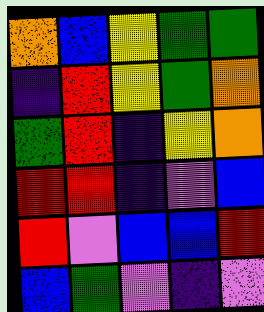[["orange", "blue", "yellow", "green", "green"], ["indigo", "red", "yellow", "green", "orange"], ["green", "red", "indigo", "yellow", "orange"], ["red", "red", "indigo", "violet", "blue"], ["red", "violet", "blue", "blue", "red"], ["blue", "green", "violet", "indigo", "violet"]]